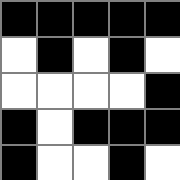[["black", "black", "black", "black", "black"], ["white", "black", "white", "black", "white"], ["white", "white", "white", "white", "black"], ["black", "white", "black", "black", "black"], ["black", "white", "white", "black", "white"]]